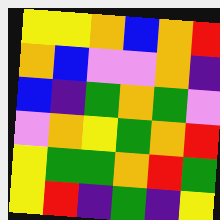[["yellow", "yellow", "orange", "blue", "orange", "red"], ["orange", "blue", "violet", "violet", "orange", "indigo"], ["blue", "indigo", "green", "orange", "green", "violet"], ["violet", "orange", "yellow", "green", "orange", "red"], ["yellow", "green", "green", "orange", "red", "green"], ["yellow", "red", "indigo", "green", "indigo", "yellow"]]